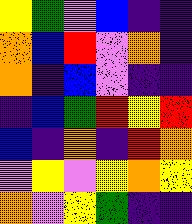[["yellow", "green", "violet", "blue", "indigo", "indigo"], ["orange", "blue", "red", "violet", "orange", "indigo"], ["orange", "indigo", "blue", "violet", "indigo", "indigo"], ["indigo", "blue", "green", "red", "yellow", "red"], ["blue", "indigo", "orange", "indigo", "red", "orange"], ["violet", "yellow", "violet", "yellow", "orange", "yellow"], ["orange", "violet", "yellow", "green", "indigo", "indigo"]]